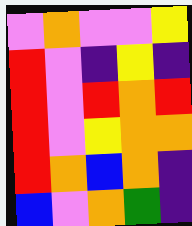[["violet", "orange", "violet", "violet", "yellow"], ["red", "violet", "indigo", "yellow", "indigo"], ["red", "violet", "red", "orange", "red"], ["red", "violet", "yellow", "orange", "orange"], ["red", "orange", "blue", "orange", "indigo"], ["blue", "violet", "orange", "green", "indigo"]]